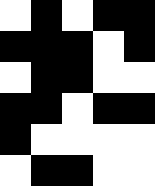[["white", "black", "white", "black", "black"], ["black", "black", "black", "white", "black"], ["white", "black", "black", "white", "white"], ["black", "black", "white", "black", "black"], ["black", "white", "white", "white", "white"], ["white", "black", "black", "white", "white"]]